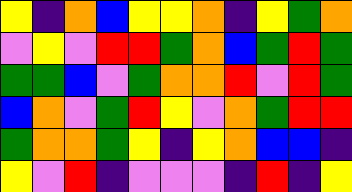[["yellow", "indigo", "orange", "blue", "yellow", "yellow", "orange", "indigo", "yellow", "green", "orange"], ["violet", "yellow", "violet", "red", "red", "green", "orange", "blue", "green", "red", "green"], ["green", "green", "blue", "violet", "green", "orange", "orange", "red", "violet", "red", "green"], ["blue", "orange", "violet", "green", "red", "yellow", "violet", "orange", "green", "red", "red"], ["green", "orange", "orange", "green", "yellow", "indigo", "yellow", "orange", "blue", "blue", "indigo"], ["yellow", "violet", "red", "indigo", "violet", "violet", "violet", "indigo", "red", "indigo", "yellow"]]